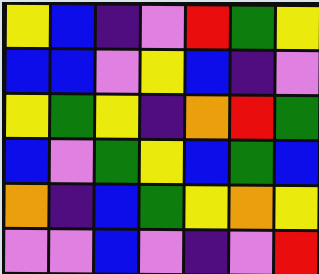[["yellow", "blue", "indigo", "violet", "red", "green", "yellow"], ["blue", "blue", "violet", "yellow", "blue", "indigo", "violet"], ["yellow", "green", "yellow", "indigo", "orange", "red", "green"], ["blue", "violet", "green", "yellow", "blue", "green", "blue"], ["orange", "indigo", "blue", "green", "yellow", "orange", "yellow"], ["violet", "violet", "blue", "violet", "indigo", "violet", "red"]]